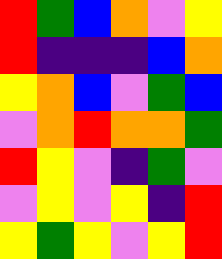[["red", "green", "blue", "orange", "violet", "yellow"], ["red", "indigo", "indigo", "indigo", "blue", "orange"], ["yellow", "orange", "blue", "violet", "green", "blue"], ["violet", "orange", "red", "orange", "orange", "green"], ["red", "yellow", "violet", "indigo", "green", "violet"], ["violet", "yellow", "violet", "yellow", "indigo", "red"], ["yellow", "green", "yellow", "violet", "yellow", "red"]]